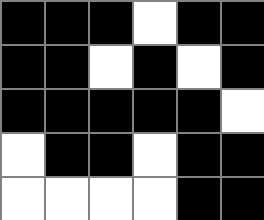[["black", "black", "black", "white", "black", "black"], ["black", "black", "white", "black", "white", "black"], ["black", "black", "black", "black", "black", "white"], ["white", "black", "black", "white", "black", "black"], ["white", "white", "white", "white", "black", "black"]]